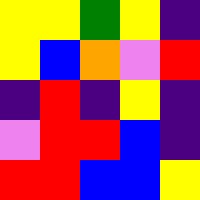[["yellow", "yellow", "green", "yellow", "indigo"], ["yellow", "blue", "orange", "violet", "red"], ["indigo", "red", "indigo", "yellow", "indigo"], ["violet", "red", "red", "blue", "indigo"], ["red", "red", "blue", "blue", "yellow"]]